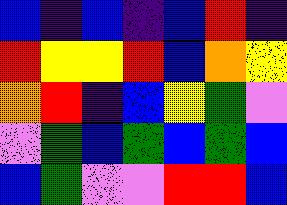[["blue", "indigo", "blue", "indigo", "blue", "red", "indigo"], ["red", "yellow", "yellow", "red", "blue", "orange", "yellow"], ["orange", "red", "indigo", "blue", "yellow", "green", "violet"], ["violet", "green", "blue", "green", "blue", "green", "blue"], ["blue", "green", "violet", "violet", "red", "red", "blue"]]